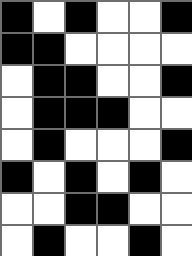[["black", "white", "black", "white", "white", "black"], ["black", "black", "white", "white", "white", "white"], ["white", "black", "black", "white", "white", "black"], ["white", "black", "black", "black", "white", "white"], ["white", "black", "white", "white", "white", "black"], ["black", "white", "black", "white", "black", "white"], ["white", "white", "black", "black", "white", "white"], ["white", "black", "white", "white", "black", "white"]]